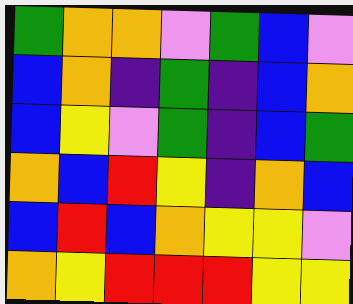[["green", "orange", "orange", "violet", "green", "blue", "violet"], ["blue", "orange", "indigo", "green", "indigo", "blue", "orange"], ["blue", "yellow", "violet", "green", "indigo", "blue", "green"], ["orange", "blue", "red", "yellow", "indigo", "orange", "blue"], ["blue", "red", "blue", "orange", "yellow", "yellow", "violet"], ["orange", "yellow", "red", "red", "red", "yellow", "yellow"]]